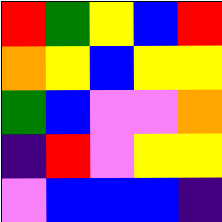[["red", "green", "yellow", "blue", "red"], ["orange", "yellow", "blue", "yellow", "yellow"], ["green", "blue", "violet", "violet", "orange"], ["indigo", "red", "violet", "yellow", "yellow"], ["violet", "blue", "blue", "blue", "indigo"]]